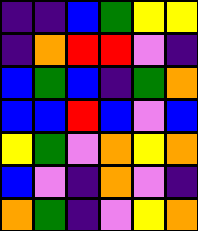[["indigo", "indigo", "blue", "green", "yellow", "yellow"], ["indigo", "orange", "red", "red", "violet", "indigo"], ["blue", "green", "blue", "indigo", "green", "orange"], ["blue", "blue", "red", "blue", "violet", "blue"], ["yellow", "green", "violet", "orange", "yellow", "orange"], ["blue", "violet", "indigo", "orange", "violet", "indigo"], ["orange", "green", "indigo", "violet", "yellow", "orange"]]